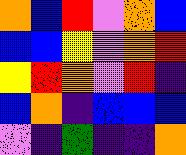[["orange", "blue", "red", "violet", "orange", "blue"], ["blue", "blue", "yellow", "violet", "orange", "red"], ["yellow", "red", "orange", "violet", "red", "indigo"], ["blue", "orange", "indigo", "blue", "blue", "blue"], ["violet", "indigo", "green", "indigo", "indigo", "orange"]]